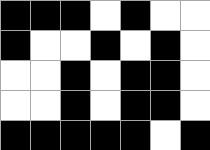[["black", "black", "black", "white", "black", "white", "white"], ["black", "white", "white", "black", "white", "black", "white"], ["white", "white", "black", "white", "black", "black", "white"], ["white", "white", "black", "white", "black", "black", "white"], ["black", "black", "black", "black", "black", "white", "black"]]